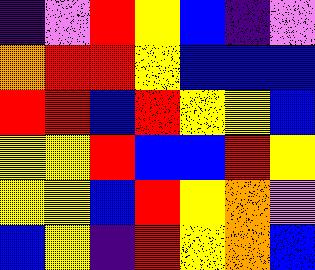[["indigo", "violet", "red", "yellow", "blue", "indigo", "violet"], ["orange", "red", "red", "yellow", "blue", "blue", "blue"], ["red", "red", "blue", "red", "yellow", "yellow", "blue"], ["yellow", "yellow", "red", "blue", "blue", "red", "yellow"], ["yellow", "yellow", "blue", "red", "yellow", "orange", "violet"], ["blue", "yellow", "indigo", "red", "yellow", "orange", "blue"]]